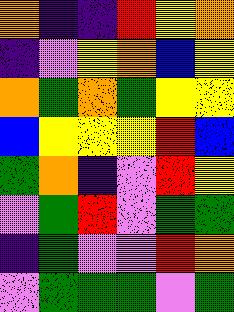[["orange", "indigo", "indigo", "red", "yellow", "orange"], ["indigo", "violet", "yellow", "orange", "blue", "yellow"], ["orange", "green", "orange", "green", "yellow", "yellow"], ["blue", "yellow", "yellow", "yellow", "red", "blue"], ["green", "orange", "indigo", "violet", "red", "yellow"], ["violet", "green", "red", "violet", "green", "green"], ["indigo", "green", "violet", "violet", "red", "orange"], ["violet", "green", "green", "green", "violet", "green"]]